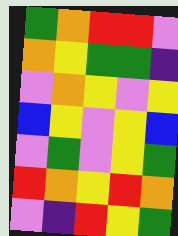[["green", "orange", "red", "red", "violet"], ["orange", "yellow", "green", "green", "indigo"], ["violet", "orange", "yellow", "violet", "yellow"], ["blue", "yellow", "violet", "yellow", "blue"], ["violet", "green", "violet", "yellow", "green"], ["red", "orange", "yellow", "red", "orange"], ["violet", "indigo", "red", "yellow", "green"]]